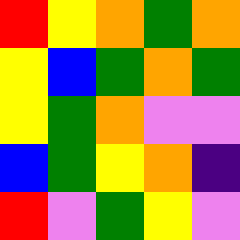[["red", "yellow", "orange", "green", "orange"], ["yellow", "blue", "green", "orange", "green"], ["yellow", "green", "orange", "violet", "violet"], ["blue", "green", "yellow", "orange", "indigo"], ["red", "violet", "green", "yellow", "violet"]]